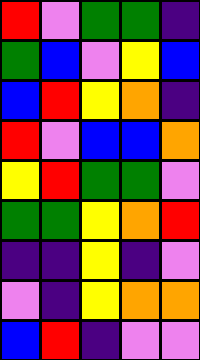[["red", "violet", "green", "green", "indigo"], ["green", "blue", "violet", "yellow", "blue"], ["blue", "red", "yellow", "orange", "indigo"], ["red", "violet", "blue", "blue", "orange"], ["yellow", "red", "green", "green", "violet"], ["green", "green", "yellow", "orange", "red"], ["indigo", "indigo", "yellow", "indigo", "violet"], ["violet", "indigo", "yellow", "orange", "orange"], ["blue", "red", "indigo", "violet", "violet"]]